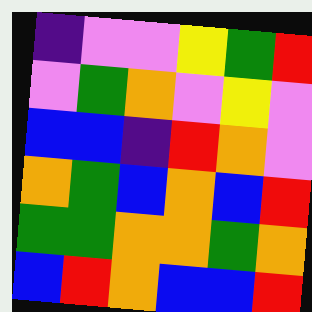[["indigo", "violet", "violet", "yellow", "green", "red"], ["violet", "green", "orange", "violet", "yellow", "violet"], ["blue", "blue", "indigo", "red", "orange", "violet"], ["orange", "green", "blue", "orange", "blue", "red"], ["green", "green", "orange", "orange", "green", "orange"], ["blue", "red", "orange", "blue", "blue", "red"]]